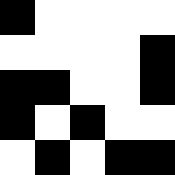[["black", "white", "white", "white", "white"], ["white", "white", "white", "white", "black"], ["black", "black", "white", "white", "black"], ["black", "white", "black", "white", "white"], ["white", "black", "white", "black", "black"]]